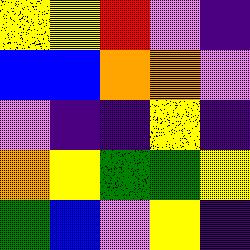[["yellow", "yellow", "red", "violet", "indigo"], ["blue", "blue", "orange", "orange", "violet"], ["violet", "indigo", "indigo", "yellow", "indigo"], ["orange", "yellow", "green", "green", "yellow"], ["green", "blue", "violet", "yellow", "indigo"]]